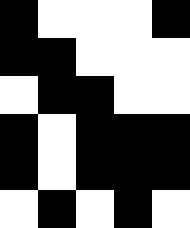[["black", "white", "white", "white", "black"], ["black", "black", "white", "white", "white"], ["white", "black", "black", "white", "white"], ["black", "white", "black", "black", "black"], ["black", "white", "black", "black", "black"], ["white", "black", "white", "black", "white"]]